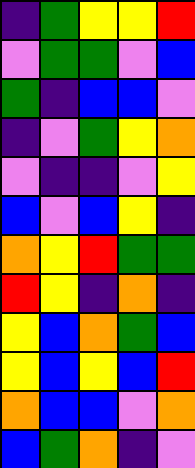[["indigo", "green", "yellow", "yellow", "red"], ["violet", "green", "green", "violet", "blue"], ["green", "indigo", "blue", "blue", "violet"], ["indigo", "violet", "green", "yellow", "orange"], ["violet", "indigo", "indigo", "violet", "yellow"], ["blue", "violet", "blue", "yellow", "indigo"], ["orange", "yellow", "red", "green", "green"], ["red", "yellow", "indigo", "orange", "indigo"], ["yellow", "blue", "orange", "green", "blue"], ["yellow", "blue", "yellow", "blue", "red"], ["orange", "blue", "blue", "violet", "orange"], ["blue", "green", "orange", "indigo", "violet"]]